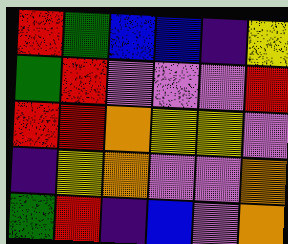[["red", "green", "blue", "blue", "indigo", "yellow"], ["green", "red", "violet", "violet", "violet", "red"], ["red", "red", "orange", "yellow", "yellow", "violet"], ["indigo", "yellow", "orange", "violet", "violet", "orange"], ["green", "red", "indigo", "blue", "violet", "orange"]]